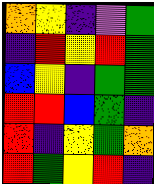[["orange", "yellow", "indigo", "violet", "green"], ["indigo", "red", "yellow", "red", "green"], ["blue", "yellow", "indigo", "green", "green"], ["red", "red", "blue", "green", "indigo"], ["red", "indigo", "yellow", "green", "orange"], ["red", "green", "yellow", "red", "indigo"]]